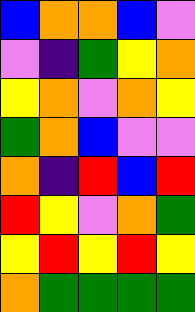[["blue", "orange", "orange", "blue", "violet"], ["violet", "indigo", "green", "yellow", "orange"], ["yellow", "orange", "violet", "orange", "yellow"], ["green", "orange", "blue", "violet", "violet"], ["orange", "indigo", "red", "blue", "red"], ["red", "yellow", "violet", "orange", "green"], ["yellow", "red", "yellow", "red", "yellow"], ["orange", "green", "green", "green", "green"]]